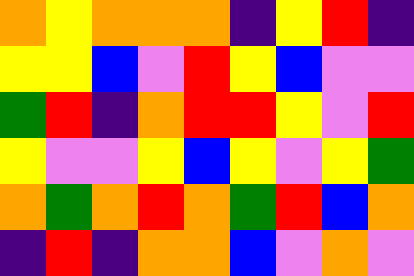[["orange", "yellow", "orange", "orange", "orange", "indigo", "yellow", "red", "indigo"], ["yellow", "yellow", "blue", "violet", "red", "yellow", "blue", "violet", "violet"], ["green", "red", "indigo", "orange", "red", "red", "yellow", "violet", "red"], ["yellow", "violet", "violet", "yellow", "blue", "yellow", "violet", "yellow", "green"], ["orange", "green", "orange", "red", "orange", "green", "red", "blue", "orange"], ["indigo", "red", "indigo", "orange", "orange", "blue", "violet", "orange", "violet"]]